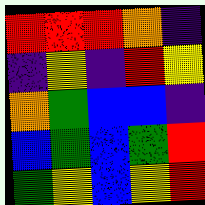[["red", "red", "red", "orange", "indigo"], ["indigo", "yellow", "indigo", "red", "yellow"], ["orange", "green", "blue", "blue", "indigo"], ["blue", "green", "blue", "green", "red"], ["green", "yellow", "blue", "yellow", "red"]]